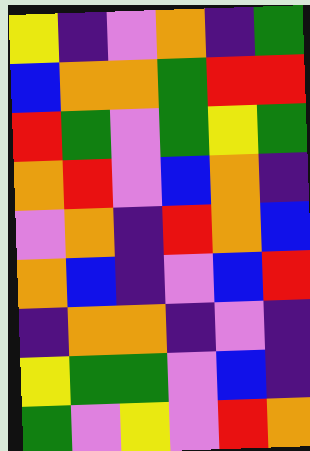[["yellow", "indigo", "violet", "orange", "indigo", "green"], ["blue", "orange", "orange", "green", "red", "red"], ["red", "green", "violet", "green", "yellow", "green"], ["orange", "red", "violet", "blue", "orange", "indigo"], ["violet", "orange", "indigo", "red", "orange", "blue"], ["orange", "blue", "indigo", "violet", "blue", "red"], ["indigo", "orange", "orange", "indigo", "violet", "indigo"], ["yellow", "green", "green", "violet", "blue", "indigo"], ["green", "violet", "yellow", "violet", "red", "orange"]]